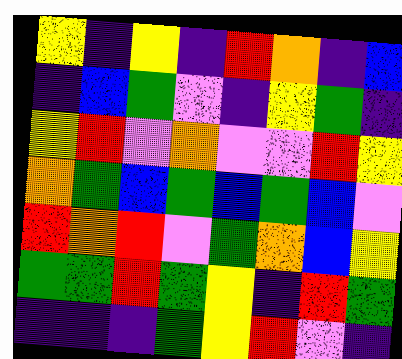[["yellow", "indigo", "yellow", "indigo", "red", "orange", "indigo", "blue"], ["indigo", "blue", "green", "violet", "indigo", "yellow", "green", "indigo"], ["yellow", "red", "violet", "orange", "violet", "violet", "red", "yellow"], ["orange", "green", "blue", "green", "blue", "green", "blue", "violet"], ["red", "orange", "red", "violet", "green", "orange", "blue", "yellow"], ["green", "green", "red", "green", "yellow", "indigo", "red", "green"], ["indigo", "indigo", "indigo", "green", "yellow", "red", "violet", "indigo"]]